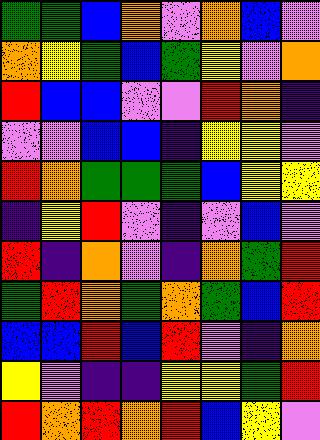[["green", "green", "blue", "orange", "violet", "orange", "blue", "violet"], ["orange", "yellow", "green", "blue", "green", "yellow", "violet", "orange"], ["red", "blue", "blue", "violet", "violet", "red", "orange", "indigo"], ["violet", "violet", "blue", "blue", "indigo", "yellow", "yellow", "violet"], ["red", "orange", "green", "green", "green", "blue", "yellow", "yellow"], ["indigo", "yellow", "red", "violet", "indigo", "violet", "blue", "violet"], ["red", "indigo", "orange", "violet", "indigo", "orange", "green", "red"], ["green", "red", "orange", "green", "orange", "green", "blue", "red"], ["blue", "blue", "red", "blue", "red", "violet", "indigo", "orange"], ["yellow", "violet", "indigo", "indigo", "yellow", "yellow", "green", "red"], ["red", "orange", "red", "orange", "red", "blue", "yellow", "violet"]]